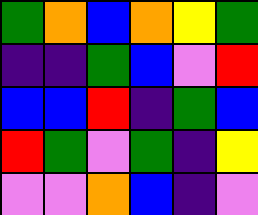[["green", "orange", "blue", "orange", "yellow", "green"], ["indigo", "indigo", "green", "blue", "violet", "red"], ["blue", "blue", "red", "indigo", "green", "blue"], ["red", "green", "violet", "green", "indigo", "yellow"], ["violet", "violet", "orange", "blue", "indigo", "violet"]]